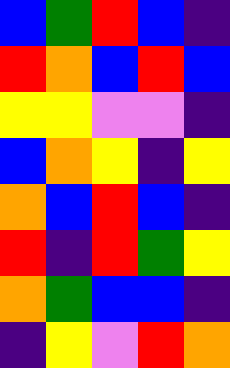[["blue", "green", "red", "blue", "indigo"], ["red", "orange", "blue", "red", "blue"], ["yellow", "yellow", "violet", "violet", "indigo"], ["blue", "orange", "yellow", "indigo", "yellow"], ["orange", "blue", "red", "blue", "indigo"], ["red", "indigo", "red", "green", "yellow"], ["orange", "green", "blue", "blue", "indigo"], ["indigo", "yellow", "violet", "red", "orange"]]